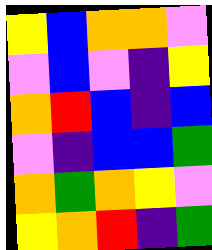[["yellow", "blue", "orange", "orange", "violet"], ["violet", "blue", "violet", "indigo", "yellow"], ["orange", "red", "blue", "indigo", "blue"], ["violet", "indigo", "blue", "blue", "green"], ["orange", "green", "orange", "yellow", "violet"], ["yellow", "orange", "red", "indigo", "green"]]